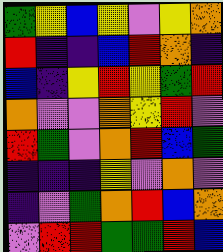[["green", "yellow", "blue", "yellow", "violet", "yellow", "orange"], ["red", "indigo", "indigo", "blue", "red", "orange", "indigo"], ["blue", "indigo", "yellow", "red", "yellow", "green", "red"], ["orange", "violet", "violet", "orange", "yellow", "red", "violet"], ["red", "green", "violet", "orange", "red", "blue", "green"], ["indigo", "indigo", "indigo", "yellow", "violet", "orange", "violet"], ["indigo", "violet", "green", "orange", "red", "blue", "orange"], ["violet", "red", "red", "green", "green", "red", "blue"]]